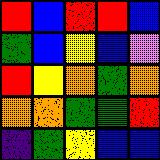[["red", "blue", "red", "red", "blue"], ["green", "blue", "yellow", "blue", "violet"], ["red", "yellow", "orange", "green", "orange"], ["orange", "orange", "green", "green", "red"], ["indigo", "green", "yellow", "blue", "blue"]]